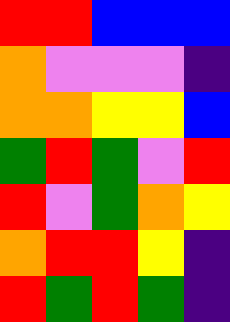[["red", "red", "blue", "blue", "blue"], ["orange", "violet", "violet", "violet", "indigo"], ["orange", "orange", "yellow", "yellow", "blue"], ["green", "red", "green", "violet", "red"], ["red", "violet", "green", "orange", "yellow"], ["orange", "red", "red", "yellow", "indigo"], ["red", "green", "red", "green", "indigo"]]